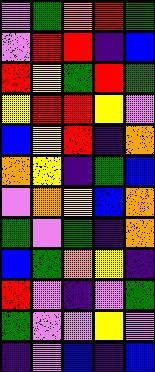[["violet", "green", "orange", "red", "green"], ["violet", "red", "red", "indigo", "blue"], ["red", "yellow", "green", "red", "green"], ["yellow", "red", "red", "yellow", "violet"], ["blue", "yellow", "red", "indigo", "orange"], ["orange", "yellow", "indigo", "green", "blue"], ["violet", "orange", "yellow", "blue", "orange"], ["green", "violet", "green", "indigo", "orange"], ["blue", "green", "orange", "yellow", "indigo"], ["red", "violet", "indigo", "violet", "green"], ["green", "violet", "violet", "yellow", "violet"], ["indigo", "violet", "blue", "indigo", "blue"]]